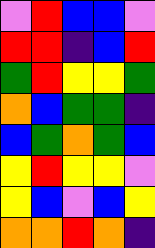[["violet", "red", "blue", "blue", "violet"], ["red", "red", "indigo", "blue", "red"], ["green", "red", "yellow", "yellow", "green"], ["orange", "blue", "green", "green", "indigo"], ["blue", "green", "orange", "green", "blue"], ["yellow", "red", "yellow", "yellow", "violet"], ["yellow", "blue", "violet", "blue", "yellow"], ["orange", "orange", "red", "orange", "indigo"]]